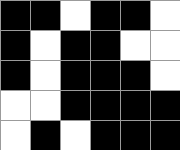[["black", "black", "white", "black", "black", "white"], ["black", "white", "black", "black", "white", "white"], ["black", "white", "black", "black", "black", "white"], ["white", "white", "black", "black", "black", "black"], ["white", "black", "white", "black", "black", "black"]]